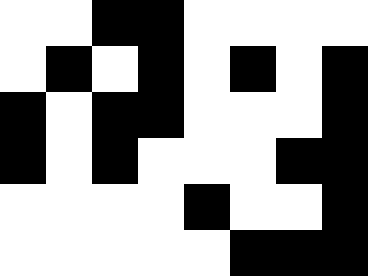[["white", "white", "black", "black", "white", "white", "white", "white"], ["white", "black", "white", "black", "white", "black", "white", "black"], ["black", "white", "black", "black", "white", "white", "white", "black"], ["black", "white", "black", "white", "white", "white", "black", "black"], ["white", "white", "white", "white", "black", "white", "white", "black"], ["white", "white", "white", "white", "white", "black", "black", "black"]]